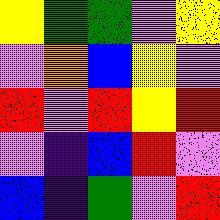[["yellow", "green", "green", "violet", "yellow"], ["violet", "orange", "blue", "yellow", "violet"], ["red", "violet", "red", "yellow", "red"], ["violet", "indigo", "blue", "red", "violet"], ["blue", "indigo", "green", "violet", "red"]]